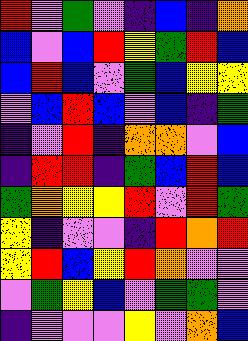[["red", "violet", "green", "violet", "indigo", "blue", "indigo", "orange"], ["blue", "violet", "blue", "red", "yellow", "green", "red", "blue"], ["blue", "red", "blue", "violet", "green", "blue", "yellow", "yellow"], ["violet", "blue", "red", "blue", "violet", "blue", "indigo", "green"], ["indigo", "violet", "red", "indigo", "orange", "orange", "violet", "blue"], ["indigo", "red", "red", "indigo", "green", "blue", "red", "blue"], ["green", "orange", "yellow", "yellow", "red", "violet", "red", "green"], ["yellow", "indigo", "violet", "violet", "indigo", "red", "orange", "red"], ["yellow", "red", "blue", "yellow", "red", "orange", "violet", "violet"], ["violet", "green", "yellow", "blue", "violet", "green", "green", "violet"], ["indigo", "violet", "violet", "violet", "yellow", "violet", "orange", "blue"]]